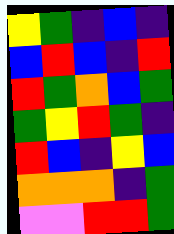[["yellow", "green", "indigo", "blue", "indigo"], ["blue", "red", "blue", "indigo", "red"], ["red", "green", "orange", "blue", "green"], ["green", "yellow", "red", "green", "indigo"], ["red", "blue", "indigo", "yellow", "blue"], ["orange", "orange", "orange", "indigo", "green"], ["violet", "violet", "red", "red", "green"]]